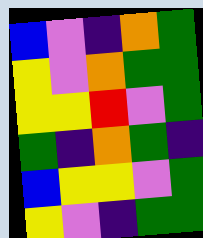[["blue", "violet", "indigo", "orange", "green"], ["yellow", "violet", "orange", "green", "green"], ["yellow", "yellow", "red", "violet", "green"], ["green", "indigo", "orange", "green", "indigo"], ["blue", "yellow", "yellow", "violet", "green"], ["yellow", "violet", "indigo", "green", "green"]]